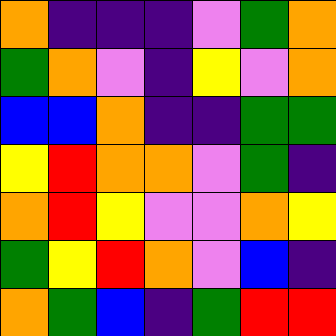[["orange", "indigo", "indigo", "indigo", "violet", "green", "orange"], ["green", "orange", "violet", "indigo", "yellow", "violet", "orange"], ["blue", "blue", "orange", "indigo", "indigo", "green", "green"], ["yellow", "red", "orange", "orange", "violet", "green", "indigo"], ["orange", "red", "yellow", "violet", "violet", "orange", "yellow"], ["green", "yellow", "red", "orange", "violet", "blue", "indigo"], ["orange", "green", "blue", "indigo", "green", "red", "red"]]